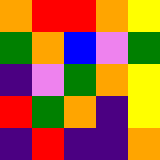[["orange", "red", "red", "orange", "yellow"], ["green", "orange", "blue", "violet", "green"], ["indigo", "violet", "green", "orange", "yellow"], ["red", "green", "orange", "indigo", "yellow"], ["indigo", "red", "indigo", "indigo", "orange"]]